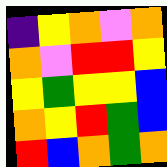[["indigo", "yellow", "orange", "violet", "orange"], ["orange", "violet", "red", "red", "yellow"], ["yellow", "green", "yellow", "yellow", "blue"], ["orange", "yellow", "red", "green", "blue"], ["red", "blue", "orange", "green", "orange"]]